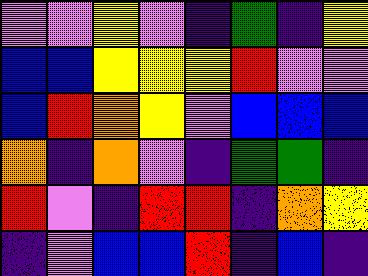[["violet", "violet", "yellow", "violet", "indigo", "green", "indigo", "yellow"], ["blue", "blue", "yellow", "yellow", "yellow", "red", "violet", "violet"], ["blue", "red", "orange", "yellow", "violet", "blue", "blue", "blue"], ["orange", "indigo", "orange", "violet", "indigo", "green", "green", "indigo"], ["red", "violet", "indigo", "red", "red", "indigo", "orange", "yellow"], ["indigo", "violet", "blue", "blue", "red", "indigo", "blue", "indigo"]]